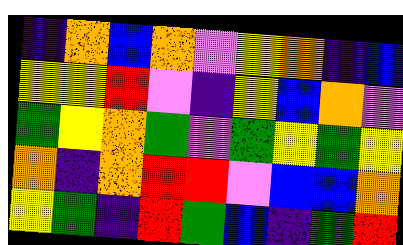[["indigo", "orange", "blue", "orange", "violet", "yellow", "orange", "indigo", "blue"], ["yellow", "yellow", "red", "violet", "indigo", "yellow", "blue", "orange", "violet"], ["green", "yellow", "orange", "green", "violet", "green", "yellow", "green", "yellow"], ["orange", "indigo", "orange", "red", "red", "violet", "blue", "blue", "orange"], ["yellow", "green", "indigo", "red", "green", "blue", "indigo", "green", "red"]]